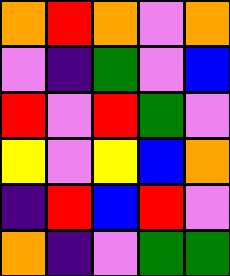[["orange", "red", "orange", "violet", "orange"], ["violet", "indigo", "green", "violet", "blue"], ["red", "violet", "red", "green", "violet"], ["yellow", "violet", "yellow", "blue", "orange"], ["indigo", "red", "blue", "red", "violet"], ["orange", "indigo", "violet", "green", "green"]]